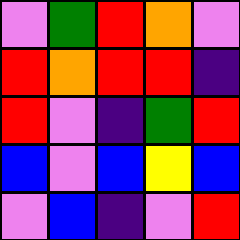[["violet", "green", "red", "orange", "violet"], ["red", "orange", "red", "red", "indigo"], ["red", "violet", "indigo", "green", "red"], ["blue", "violet", "blue", "yellow", "blue"], ["violet", "blue", "indigo", "violet", "red"]]